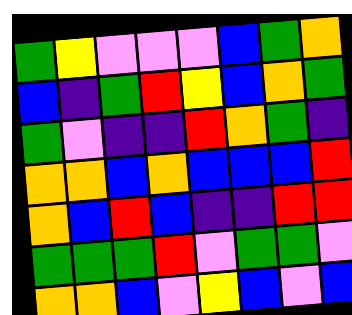[["green", "yellow", "violet", "violet", "violet", "blue", "green", "orange"], ["blue", "indigo", "green", "red", "yellow", "blue", "orange", "green"], ["green", "violet", "indigo", "indigo", "red", "orange", "green", "indigo"], ["orange", "orange", "blue", "orange", "blue", "blue", "blue", "red"], ["orange", "blue", "red", "blue", "indigo", "indigo", "red", "red"], ["green", "green", "green", "red", "violet", "green", "green", "violet"], ["orange", "orange", "blue", "violet", "yellow", "blue", "violet", "blue"]]